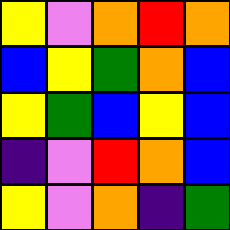[["yellow", "violet", "orange", "red", "orange"], ["blue", "yellow", "green", "orange", "blue"], ["yellow", "green", "blue", "yellow", "blue"], ["indigo", "violet", "red", "orange", "blue"], ["yellow", "violet", "orange", "indigo", "green"]]